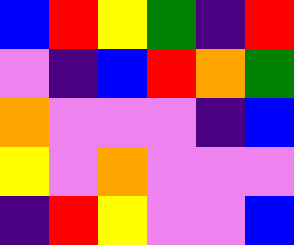[["blue", "red", "yellow", "green", "indigo", "red"], ["violet", "indigo", "blue", "red", "orange", "green"], ["orange", "violet", "violet", "violet", "indigo", "blue"], ["yellow", "violet", "orange", "violet", "violet", "violet"], ["indigo", "red", "yellow", "violet", "violet", "blue"]]